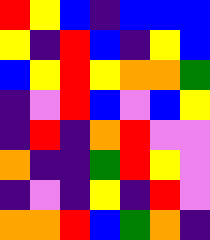[["red", "yellow", "blue", "indigo", "blue", "blue", "blue"], ["yellow", "indigo", "red", "blue", "indigo", "yellow", "blue"], ["blue", "yellow", "red", "yellow", "orange", "orange", "green"], ["indigo", "violet", "red", "blue", "violet", "blue", "yellow"], ["indigo", "red", "indigo", "orange", "red", "violet", "violet"], ["orange", "indigo", "indigo", "green", "red", "yellow", "violet"], ["indigo", "violet", "indigo", "yellow", "indigo", "red", "violet"], ["orange", "orange", "red", "blue", "green", "orange", "indigo"]]